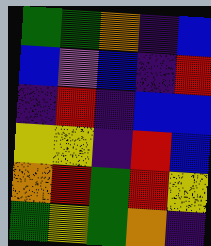[["green", "green", "orange", "indigo", "blue"], ["blue", "violet", "blue", "indigo", "red"], ["indigo", "red", "indigo", "blue", "blue"], ["yellow", "yellow", "indigo", "red", "blue"], ["orange", "red", "green", "red", "yellow"], ["green", "yellow", "green", "orange", "indigo"]]